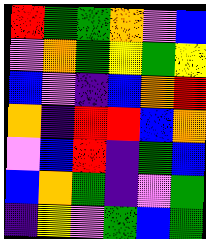[["red", "green", "green", "orange", "violet", "blue"], ["violet", "orange", "green", "yellow", "green", "yellow"], ["blue", "violet", "indigo", "blue", "orange", "red"], ["orange", "indigo", "red", "red", "blue", "orange"], ["violet", "blue", "red", "indigo", "green", "blue"], ["blue", "orange", "green", "indigo", "violet", "green"], ["indigo", "yellow", "violet", "green", "blue", "green"]]